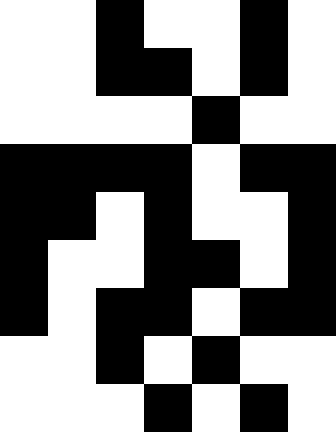[["white", "white", "black", "white", "white", "black", "white"], ["white", "white", "black", "black", "white", "black", "white"], ["white", "white", "white", "white", "black", "white", "white"], ["black", "black", "black", "black", "white", "black", "black"], ["black", "black", "white", "black", "white", "white", "black"], ["black", "white", "white", "black", "black", "white", "black"], ["black", "white", "black", "black", "white", "black", "black"], ["white", "white", "black", "white", "black", "white", "white"], ["white", "white", "white", "black", "white", "black", "white"]]